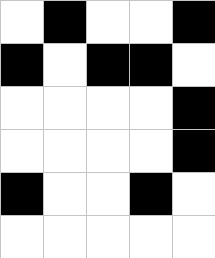[["white", "black", "white", "white", "black"], ["black", "white", "black", "black", "white"], ["white", "white", "white", "white", "black"], ["white", "white", "white", "white", "black"], ["black", "white", "white", "black", "white"], ["white", "white", "white", "white", "white"]]